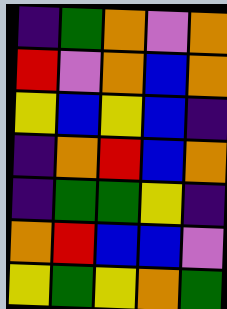[["indigo", "green", "orange", "violet", "orange"], ["red", "violet", "orange", "blue", "orange"], ["yellow", "blue", "yellow", "blue", "indigo"], ["indigo", "orange", "red", "blue", "orange"], ["indigo", "green", "green", "yellow", "indigo"], ["orange", "red", "blue", "blue", "violet"], ["yellow", "green", "yellow", "orange", "green"]]